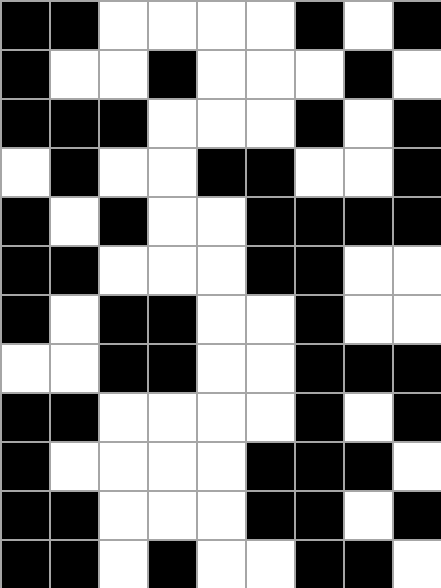[["black", "black", "white", "white", "white", "white", "black", "white", "black"], ["black", "white", "white", "black", "white", "white", "white", "black", "white"], ["black", "black", "black", "white", "white", "white", "black", "white", "black"], ["white", "black", "white", "white", "black", "black", "white", "white", "black"], ["black", "white", "black", "white", "white", "black", "black", "black", "black"], ["black", "black", "white", "white", "white", "black", "black", "white", "white"], ["black", "white", "black", "black", "white", "white", "black", "white", "white"], ["white", "white", "black", "black", "white", "white", "black", "black", "black"], ["black", "black", "white", "white", "white", "white", "black", "white", "black"], ["black", "white", "white", "white", "white", "black", "black", "black", "white"], ["black", "black", "white", "white", "white", "black", "black", "white", "black"], ["black", "black", "white", "black", "white", "white", "black", "black", "white"]]